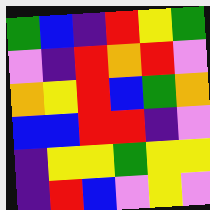[["green", "blue", "indigo", "red", "yellow", "green"], ["violet", "indigo", "red", "orange", "red", "violet"], ["orange", "yellow", "red", "blue", "green", "orange"], ["blue", "blue", "red", "red", "indigo", "violet"], ["indigo", "yellow", "yellow", "green", "yellow", "yellow"], ["indigo", "red", "blue", "violet", "yellow", "violet"]]